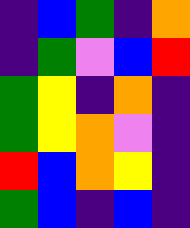[["indigo", "blue", "green", "indigo", "orange"], ["indigo", "green", "violet", "blue", "red"], ["green", "yellow", "indigo", "orange", "indigo"], ["green", "yellow", "orange", "violet", "indigo"], ["red", "blue", "orange", "yellow", "indigo"], ["green", "blue", "indigo", "blue", "indigo"]]